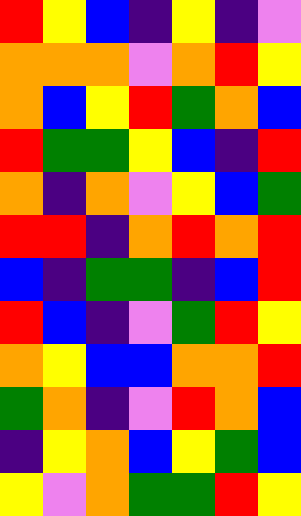[["red", "yellow", "blue", "indigo", "yellow", "indigo", "violet"], ["orange", "orange", "orange", "violet", "orange", "red", "yellow"], ["orange", "blue", "yellow", "red", "green", "orange", "blue"], ["red", "green", "green", "yellow", "blue", "indigo", "red"], ["orange", "indigo", "orange", "violet", "yellow", "blue", "green"], ["red", "red", "indigo", "orange", "red", "orange", "red"], ["blue", "indigo", "green", "green", "indigo", "blue", "red"], ["red", "blue", "indigo", "violet", "green", "red", "yellow"], ["orange", "yellow", "blue", "blue", "orange", "orange", "red"], ["green", "orange", "indigo", "violet", "red", "orange", "blue"], ["indigo", "yellow", "orange", "blue", "yellow", "green", "blue"], ["yellow", "violet", "orange", "green", "green", "red", "yellow"]]